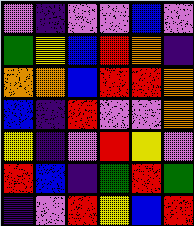[["violet", "indigo", "violet", "violet", "blue", "violet"], ["green", "yellow", "blue", "red", "orange", "indigo"], ["orange", "orange", "blue", "red", "red", "orange"], ["blue", "indigo", "red", "violet", "violet", "orange"], ["yellow", "indigo", "violet", "red", "yellow", "violet"], ["red", "blue", "indigo", "green", "red", "green"], ["indigo", "violet", "red", "yellow", "blue", "red"]]